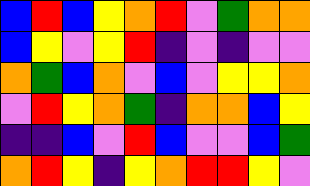[["blue", "red", "blue", "yellow", "orange", "red", "violet", "green", "orange", "orange"], ["blue", "yellow", "violet", "yellow", "red", "indigo", "violet", "indigo", "violet", "violet"], ["orange", "green", "blue", "orange", "violet", "blue", "violet", "yellow", "yellow", "orange"], ["violet", "red", "yellow", "orange", "green", "indigo", "orange", "orange", "blue", "yellow"], ["indigo", "indigo", "blue", "violet", "red", "blue", "violet", "violet", "blue", "green"], ["orange", "red", "yellow", "indigo", "yellow", "orange", "red", "red", "yellow", "violet"]]